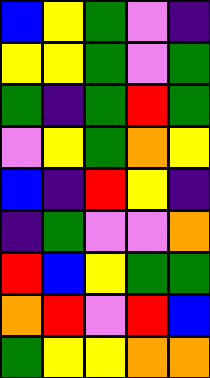[["blue", "yellow", "green", "violet", "indigo"], ["yellow", "yellow", "green", "violet", "green"], ["green", "indigo", "green", "red", "green"], ["violet", "yellow", "green", "orange", "yellow"], ["blue", "indigo", "red", "yellow", "indigo"], ["indigo", "green", "violet", "violet", "orange"], ["red", "blue", "yellow", "green", "green"], ["orange", "red", "violet", "red", "blue"], ["green", "yellow", "yellow", "orange", "orange"]]